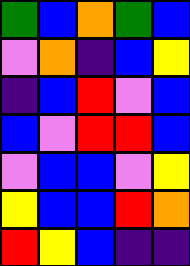[["green", "blue", "orange", "green", "blue"], ["violet", "orange", "indigo", "blue", "yellow"], ["indigo", "blue", "red", "violet", "blue"], ["blue", "violet", "red", "red", "blue"], ["violet", "blue", "blue", "violet", "yellow"], ["yellow", "blue", "blue", "red", "orange"], ["red", "yellow", "blue", "indigo", "indigo"]]